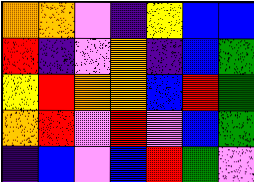[["orange", "orange", "violet", "indigo", "yellow", "blue", "blue"], ["red", "indigo", "violet", "orange", "indigo", "blue", "green"], ["yellow", "red", "orange", "orange", "blue", "red", "green"], ["orange", "red", "violet", "red", "violet", "blue", "green"], ["indigo", "blue", "violet", "blue", "red", "green", "violet"]]